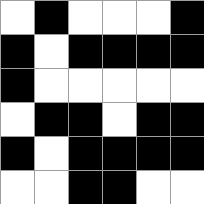[["white", "black", "white", "white", "white", "black"], ["black", "white", "black", "black", "black", "black"], ["black", "white", "white", "white", "white", "white"], ["white", "black", "black", "white", "black", "black"], ["black", "white", "black", "black", "black", "black"], ["white", "white", "black", "black", "white", "white"]]